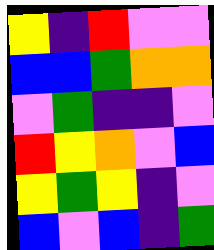[["yellow", "indigo", "red", "violet", "violet"], ["blue", "blue", "green", "orange", "orange"], ["violet", "green", "indigo", "indigo", "violet"], ["red", "yellow", "orange", "violet", "blue"], ["yellow", "green", "yellow", "indigo", "violet"], ["blue", "violet", "blue", "indigo", "green"]]